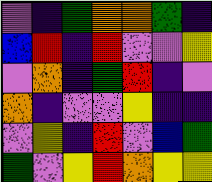[["violet", "indigo", "green", "orange", "orange", "green", "indigo"], ["blue", "red", "indigo", "red", "violet", "violet", "yellow"], ["violet", "orange", "indigo", "green", "red", "indigo", "violet"], ["orange", "indigo", "violet", "violet", "yellow", "indigo", "indigo"], ["violet", "yellow", "indigo", "red", "violet", "blue", "green"], ["green", "violet", "yellow", "red", "orange", "yellow", "yellow"]]